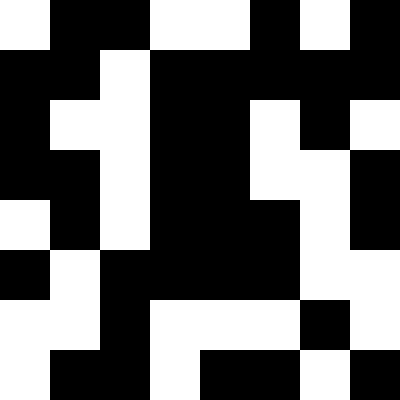[["white", "black", "black", "white", "white", "black", "white", "black"], ["black", "black", "white", "black", "black", "black", "black", "black"], ["black", "white", "white", "black", "black", "white", "black", "white"], ["black", "black", "white", "black", "black", "white", "white", "black"], ["white", "black", "white", "black", "black", "black", "white", "black"], ["black", "white", "black", "black", "black", "black", "white", "white"], ["white", "white", "black", "white", "white", "white", "black", "white"], ["white", "black", "black", "white", "black", "black", "white", "black"]]